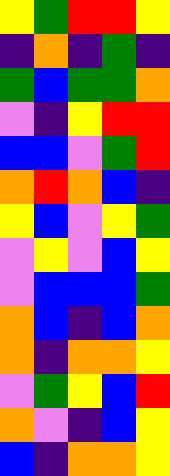[["yellow", "green", "red", "red", "yellow"], ["indigo", "orange", "indigo", "green", "indigo"], ["green", "blue", "green", "green", "orange"], ["violet", "indigo", "yellow", "red", "red"], ["blue", "blue", "violet", "green", "red"], ["orange", "red", "orange", "blue", "indigo"], ["yellow", "blue", "violet", "yellow", "green"], ["violet", "yellow", "violet", "blue", "yellow"], ["violet", "blue", "blue", "blue", "green"], ["orange", "blue", "indigo", "blue", "orange"], ["orange", "indigo", "orange", "orange", "yellow"], ["violet", "green", "yellow", "blue", "red"], ["orange", "violet", "indigo", "blue", "yellow"], ["blue", "indigo", "orange", "orange", "yellow"]]